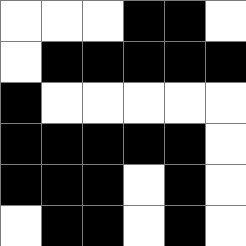[["white", "white", "white", "black", "black", "white"], ["white", "black", "black", "black", "black", "black"], ["black", "white", "white", "white", "white", "white"], ["black", "black", "black", "black", "black", "white"], ["black", "black", "black", "white", "black", "white"], ["white", "black", "black", "white", "black", "white"]]